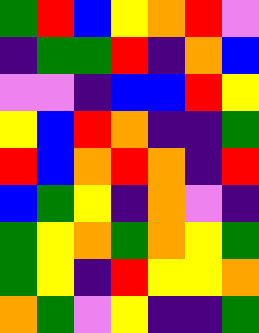[["green", "red", "blue", "yellow", "orange", "red", "violet"], ["indigo", "green", "green", "red", "indigo", "orange", "blue"], ["violet", "violet", "indigo", "blue", "blue", "red", "yellow"], ["yellow", "blue", "red", "orange", "indigo", "indigo", "green"], ["red", "blue", "orange", "red", "orange", "indigo", "red"], ["blue", "green", "yellow", "indigo", "orange", "violet", "indigo"], ["green", "yellow", "orange", "green", "orange", "yellow", "green"], ["green", "yellow", "indigo", "red", "yellow", "yellow", "orange"], ["orange", "green", "violet", "yellow", "indigo", "indigo", "green"]]